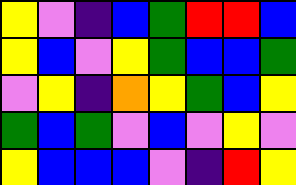[["yellow", "violet", "indigo", "blue", "green", "red", "red", "blue"], ["yellow", "blue", "violet", "yellow", "green", "blue", "blue", "green"], ["violet", "yellow", "indigo", "orange", "yellow", "green", "blue", "yellow"], ["green", "blue", "green", "violet", "blue", "violet", "yellow", "violet"], ["yellow", "blue", "blue", "blue", "violet", "indigo", "red", "yellow"]]